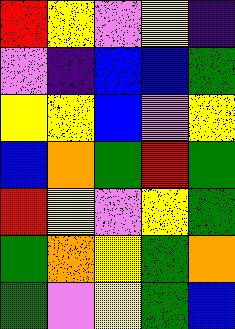[["red", "yellow", "violet", "yellow", "indigo"], ["violet", "indigo", "blue", "blue", "green"], ["yellow", "yellow", "blue", "violet", "yellow"], ["blue", "orange", "green", "red", "green"], ["red", "yellow", "violet", "yellow", "green"], ["green", "orange", "yellow", "green", "orange"], ["green", "violet", "yellow", "green", "blue"]]